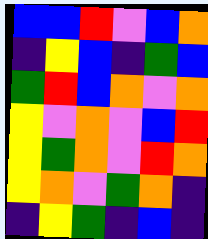[["blue", "blue", "red", "violet", "blue", "orange"], ["indigo", "yellow", "blue", "indigo", "green", "blue"], ["green", "red", "blue", "orange", "violet", "orange"], ["yellow", "violet", "orange", "violet", "blue", "red"], ["yellow", "green", "orange", "violet", "red", "orange"], ["yellow", "orange", "violet", "green", "orange", "indigo"], ["indigo", "yellow", "green", "indigo", "blue", "indigo"]]